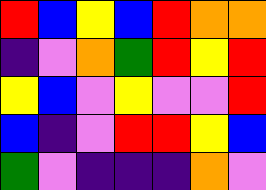[["red", "blue", "yellow", "blue", "red", "orange", "orange"], ["indigo", "violet", "orange", "green", "red", "yellow", "red"], ["yellow", "blue", "violet", "yellow", "violet", "violet", "red"], ["blue", "indigo", "violet", "red", "red", "yellow", "blue"], ["green", "violet", "indigo", "indigo", "indigo", "orange", "violet"]]